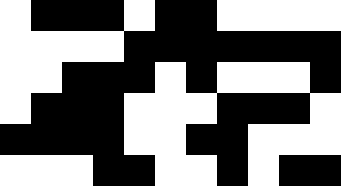[["white", "black", "black", "black", "white", "black", "black", "white", "white", "white", "white"], ["white", "white", "white", "white", "black", "black", "black", "black", "black", "black", "black"], ["white", "white", "black", "black", "black", "white", "black", "white", "white", "white", "black"], ["white", "black", "black", "black", "white", "white", "white", "black", "black", "black", "white"], ["black", "black", "black", "black", "white", "white", "black", "black", "white", "white", "white"], ["white", "white", "white", "black", "black", "white", "white", "black", "white", "black", "black"]]